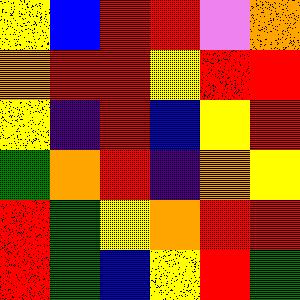[["yellow", "blue", "red", "red", "violet", "orange"], ["orange", "red", "red", "yellow", "red", "red"], ["yellow", "indigo", "red", "blue", "yellow", "red"], ["green", "orange", "red", "indigo", "orange", "yellow"], ["red", "green", "yellow", "orange", "red", "red"], ["red", "green", "blue", "yellow", "red", "green"]]